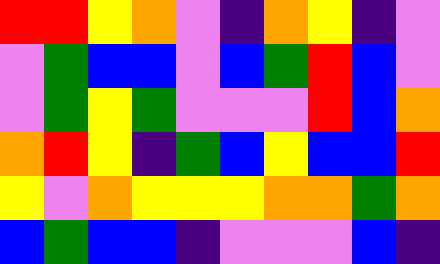[["red", "red", "yellow", "orange", "violet", "indigo", "orange", "yellow", "indigo", "violet"], ["violet", "green", "blue", "blue", "violet", "blue", "green", "red", "blue", "violet"], ["violet", "green", "yellow", "green", "violet", "violet", "violet", "red", "blue", "orange"], ["orange", "red", "yellow", "indigo", "green", "blue", "yellow", "blue", "blue", "red"], ["yellow", "violet", "orange", "yellow", "yellow", "yellow", "orange", "orange", "green", "orange"], ["blue", "green", "blue", "blue", "indigo", "violet", "violet", "violet", "blue", "indigo"]]